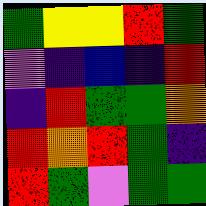[["green", "yellow", "yellow", "red", "green"], ["violet", "indigo", "blue", "indigo", "red"], ["indigo", "red", "green", "green", "orange"], ["red", "orange", "red", "green", "indigo"], ["red", "green", "violet", "green", "green"]]